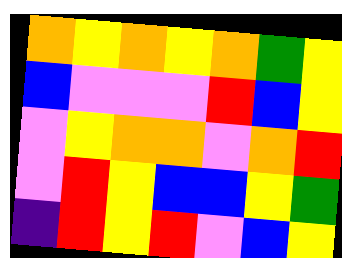[["orange", "yellow", "orange", "yellow", "orange", "green", "yellow"], ["blue", "violet", "violet", "violet", "red", "blue", "yellow"], ["violet", "yellow", "orange", "orange", "violet", "orange", "red"], ["violet", "red", "yellow", "blue", "blue", "yellow", "green"], ["indigo", "red", "yellow", "red", "violet", "blue", "yellow"]]